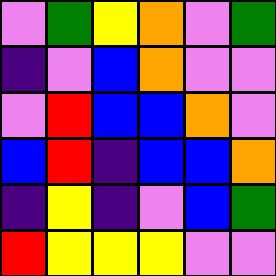[["violet", "green", "yellow", "orange", "violet", "green"], ["indigo", "violet", "blue", "orange", "violet", "violet"], ["violet", "red", "blue", "blue", "orange", "violet"], ["blue", "red", "indigo", "blue", "blue", "orange"], ["indigo", "yellow", "indigo", "violet", "blue", "green"], ["red", "yellow", "yellow", "yellow", "violet", "violet"]]